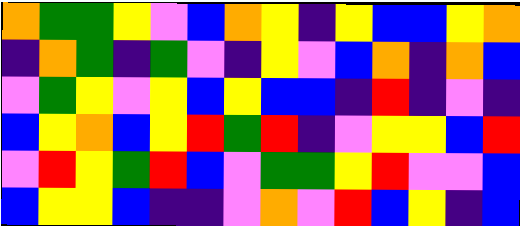[["orange", "green", "green", "yellow", "violet", "blue", "orange", "yellow", "indigo", "yellow", "blue", "blue", "yellow", "orange"], ["indigo", "orange", "green", "indigo", "green", "violet", "indigo", "yellow", "violet", "blue", "orange", "indigo", "orange", "blue"], ["violet", "green", "yellow", "violet", "yellow", "blue", "yellow", "blue", "blue", "indigo", "red", "indigo", "violet", "indigo"], ["blue", "yellow", "orange", "blue", "yellow", "red", "green", "red", "indigo", "violet", "yellow", "yellow", "blue", "red"], ["violet", "red", "yellow", "green", "red", "blue", "violet", "green", "green", "yellow", "red", "violet", "violet", "blue"], ["blue", "yellow", "yellow", "blue", "indigo", "indigo", "violet", "orange", "violet", "red", "blue", "yellow", "indigo", "blue"]]